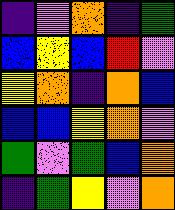[["indigo", "violet", "orange", "indigo", "green"], ["blue", "yellow", "blue", "red", "violet"], ["yellow", "orange", "indigo", "orange", "blue"], ["blue", "blue", "yellow", "orange", "violet"], ["green", "violet", "green", "blue", "orange"], ["indigo", "green", "yellow", "violet", "orange"]]